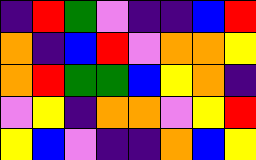[["indigo", "red", "green", "violet", "indigo", "indigo", "blue", "red"], ["orange", "indigo", "blue", "red", "violet", "orange", "orange", "yellow"], ["orange", "red", "green", "green", "blue", "yellow", "orange", "indigo"], ["violet", "yellow", "indigo", "orange", "orange", "violet", "yellow", "red"], ["yellow", "blue", "violet", "indigo", "indigo", "orange", "blue", "yellow"]]